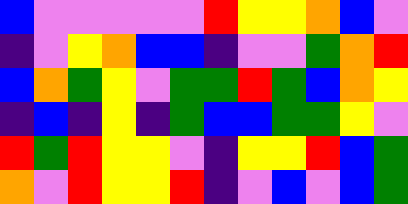[["blue", "violet", "violet", "violet", "violet", "violet", "red", "yellow", "yellow", "orange", "blue", "violet"], ["indigo", "violet", "yellow", "orange", "blue", "blue", "indigo", "violet", "violet", "green", "orange", "red"], ["blue", "orange", "green", "yellow", "violet", "green", "green", "red", "green", "blue", "orange", "yellow"], ["indigo", "blue", "indigo", "yellow", "indigo", "green", "blue", "blue", "green", "green", "yellow", "violet"], ["red", "green", "red", "yellow", "yellow", "violet", "indigo", "yellow", "yellow", "red", "blue", "green"], ["orange", "violet", "red", "yellow", "yellow", "red", "indigo", "violet", "blue", "violet", "blue", "green"]]